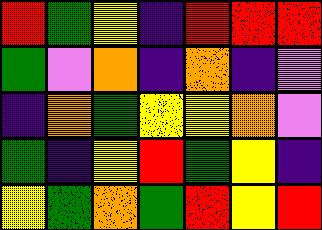[["red", "green", "yellow", "indigo", "red", "red", "red"], ["green", "violet", "orange", "indigo", "orange", "indigo", "violet"], ["indigo", "orange", "green", "yellow", "yellow", "orange", "violet"], ["green", "indigo", "yellow", "red", "green", "yellow", "indigo"], ["yellow", "green", "orange", "green", "red", "yellow", "red"]]